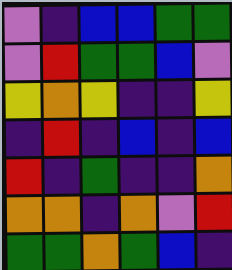[["violet", "indigo", "blue", "blue", "green", "green"], ["violet", "red", "green", "green", "blue", "violet"], ["yellow", "orange", "yellow", "indigo", "indigo", "yellow"], ["indigo", "red", "indigo", "blue", "indigo", "blue"], ["red", "indigo", "green", "indigo", "indigo", "orange"], ["orange", "orange", "indigo", "orange", "violet", "red"], ["green", "green", "orange", "green", "blue", "indigo"]]